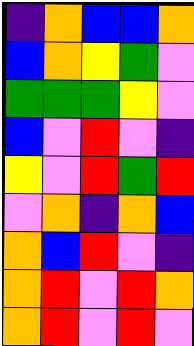[["indigo", "orange", "blue", "blue", "orange"], ["blue", "orange", "yellow", "green", "violet"], ["green", "green", "green", "yellow", "violet"], ["blue", "violet", "red", "violet", "indigo"], ["yellow", "violet", "red", "green", "red"], ["violet", "orange", "indigo", "orange", "blue"], ["orange", "blue", "red", "violet", "indigo"], ["orange", "red", "violet", "red", "orange"], ["orange", "red", "violet", "red", "violet"]]